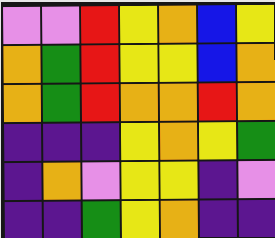[["violet", "violet", "red", "yellow", "orange", "blue", "yellow"], ["orange", "green", "red", "yellow", "yellow", "blue", "orange"], ["orange", "green", "red", "orange", "orange", "red", "orange"], ["indigo", "indigo", "indigo", "yellow", "orange", "yellow", "green"], ["indigo", "orange", "violet", "yellow", "yellow", "indigo", "violet"], ["indigo", "indigo", "green", "yellow", "orange", "indigo", "indigo"]]